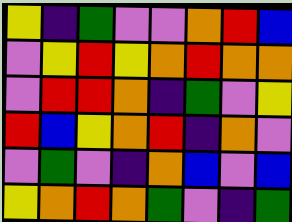[["yellow", "indigo", "green", "violet", "violet", "orange", "red", "blue"], ["violet", "yellow", "red", "yellow", "orange", "red", "orange", "orange"], ["violet", "red", "red", "orange", "indigo", "green", "violet", "yellow"], ["red", "blue", "yellow", "orange", "red", "indigo", "orange", "violet"], ["violet", "green", "violet", "indigo", "orange", "blue", "violet", "blue"], ["yellow", "orange", "red", "orange", "green", "violet", "indigo", "green"]]